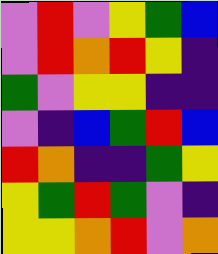[["violet", "red", "violet", "yellow", "green", "blue"], ["violet", "red", "orange", "red", "yellow", "indigo"], ["green", "violet", "yellow", "yellow", "indigo", "indigo"], ["violet", "indigo", "blue", "green", "red", "blue"], ["red", "orange", "indigo", "indigo", "green", "yellow"], ["yellow", "green", "red", "green", "violet", "indigo"], ["yellow", "yellow", "orange", "red", "violet", "orange"]]